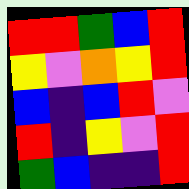[["red", "red", "green", "blue", "red"], ["yellow", "violet", "orange", "yellow", "red"], ["blue", "indigo", "blue", "red", "violet"], ["red", "indigo", "yellow", "violet", "red"], ["green", "blue", "indigo", "indigo", "red"]]